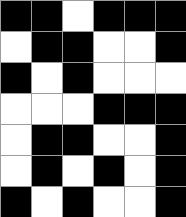[["black", "black", "white", "black", "black", "black"], ["white", "black", "black", "white", "white", "black"], ["black", "white", "black", "white", "white", "white"], ["white", "white", "white", "black", "black", "black"], ["white", "black", "black", "white", "white", "black"], ["white", "black", "white", "black", "white", "black"], ["black", "white", "black", "white", "white", "black"]]